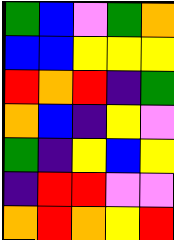[["green", "blue", "violet", "green", "orange"], ["blue", "blue", "yellow", "yellow", "yellow"], ["red", "orange", "red", "indigo", "green"], ["orange", "blue", "indigo", "yellow", "violet"], ["green", "indigo", "yellow", "blue", "yellow"], ["indigo", "red", "red", "violet", "violet"], ["orange", "red", "orange", "yellow", "red"]]